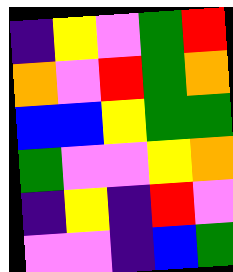[["indigo", "yellow", "violet", "green", "red"], ["orange", "violet", "red", "green", "orange"], ["blue", "blue", "yellow", "green", "green"], ["green", "violet", "violet", "yellow", "orange"], ["indigo", "yellow", "indigo", "red", "violet"], ["violet", "violet", "indigo", "blue", "green"]]